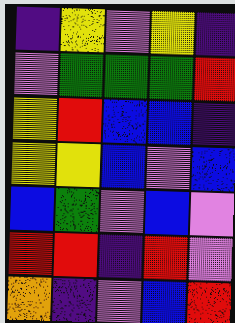[["indigo", "yellow", "violet", "yellow", "indigo"], ["violet", "green", "green", "green", "red"], ["yellow", "red", "blue", "blue", "indigo"], ["yellow", "yellow", "blue", "violet", "blue"], ["blue", "green", "violet", "blue", "violet"], ["red", "red", "indigo", "red", "violet"], ["orange", "indigo", "violet", "blue", "red"]]